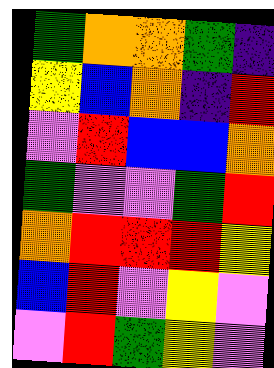[["green", "orange", "orange", "green", "indigo"], ["yellow", "blue", "orange", "indigo", "red"], ["violet", "red", "blue", "blue", "orange"], ["green", "violet", "violet", "green", "red"], ["orange", "red", "red", "red", "yellow"], ["blue", "red", "violet", "yellow", "violet"], ["violet", "red", "green", "yellow", "violet"]]